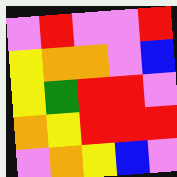[["violet", "red", "violet", "violet", "red"], ["yellow", "orange", "orange", "violet", "blue"], ["yellow", "green", "red", "red", "violet"], ["orange", "yellow", "red", "red", "red"], ["violet", "orange", "yellow", "blue", "violet"]]